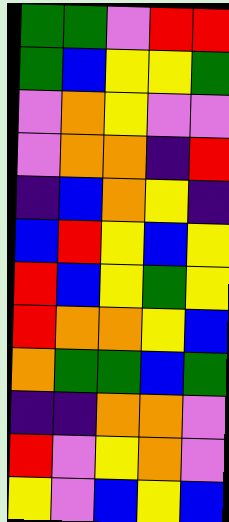[["green", "green", "violet", "red", "red"], ["green", "blue", "yellow", "yellow", "green"], ["violet", "orange", "yellow", "violet", "violet"], ["violet", "orange", "orange", "indigo", "red"], ["indigo", "blue", "orange", "yellow", "indigo"], ["blue", "red", "yellow", "blue", "yellow"], ["red", "blue", "yellow", "green", "yellow"], ["red", "orange", "orange", "yellow", "blue"], ["orange", "green", "green", "blue", "green"], ["indigo", "indigo", "orange", "orange", "violet"], ["red", "violet", "yellow", "orange", "violet"], ["yellow", "violet", "blue", "yellow", "blue"]]